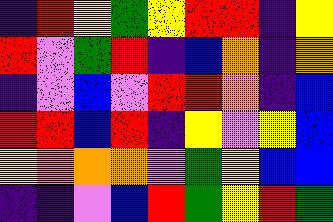[["indigo", "red", "yellow", "green", "yellow", "red", "red", "indigo", "yellow"], ["red", "violet", "green", "red", "indigo", "blue", "orange", "indigo", "orange"], ["indigo", "violet", "blue", "violet", "red", "red", "orange", "indigo", "blue"], ["red", "red", "blue", "red", "indigo", "yellow", "violet", "yellow", "blue"], ["yellow", "orange", "orange", "orange", "violet", "green", "yellow", "blue", "blue"], ["indigo", "indigo", "violet", "blue", "red", "green", "yellow", "red", "green"]]